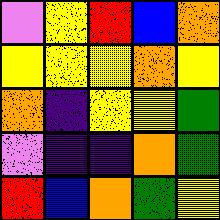[["violet", "yellow", "red", "blue", "orange"], ["yellow", "yellow", "yellow", "orange", "yellow"], ["orange", "indigo", "yellow", "yellow", "green"], ["violet", "indigo", "indigo", "orange", "green"], ["red", "blue", "orange", "green", "yellow"]]